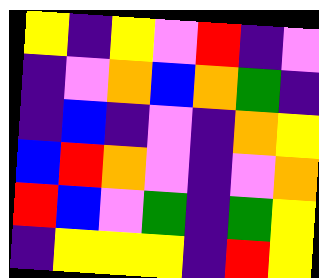[["yellow", "indigo", "yellow", "violet", "red", "indigo", "violet"], ["indigo", "violet", "orange", "blue", "orange", "green", "indigo"], ["indigo", "blue", "indigo", "violet", "indigo", "orange", "yellow"], ["blue", "red", "orange", "violet", "indigo", "violet", "orange"], ["red", "blue", "violet", "green", "indigo", "green", "yellow"], ["indigo", "yellow", "yellow", "yellow", "indigo", "red", "yellow"]]